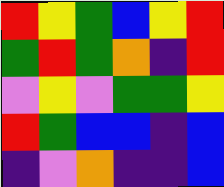[["red", "yellow", "green", "blue", "yellow", "red"], ["green", "red", "green", "orange", "indigo", "red"], ["violet", "yellow", "violet", "green", "green", "yellow"], ["red", "green", "blue", "blue", "indigo", "blue"], ["indigo", "violet", "orange", "indigo", "indigo", "blue"]]